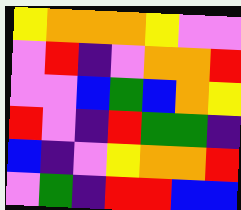[["yellow", "orange", "orange", "orange", "yellow", "violet", "violet"], ["violet", "red", "indigo", "violet", "orange", "orange", "red"], ["violet", "violet", "blue", "green", "blue", "orange", "yellow"], ["red", "violet", "indigo", "red", "green", "green", "indigo"], ["blue", "indigo", "violet", "yellow", "orange", "orange", "red"], ["violet", "green", "indigo", "red", "red", "blue", "blue"]]